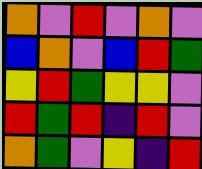[["orange", "violet", "red", "violet", "orange", "violet"], ["blue", "orange", "violet", "blue", "red", "green"], ["yellow", "red", "green", "yellow", "yellow", "violet"], ["red", "green", "red", "indigo", "red", "violet"], ["orange", "green", "violet", "yellow", "indigo", "red"]]